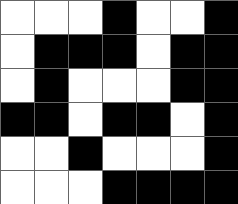[["white", "white", "white", "black", "white", "white", "black"], ["white", "black", "black", "black", "white", "black", "black"], ["white", "black", "white", "white", "white", "black", "black"], ["black", "black", "white", "black", "black", "white", "black"], ["white", "white", "black", "white", "white", "white", "black"], ["white", "white", "white", "black", "black", "black", "black"]]